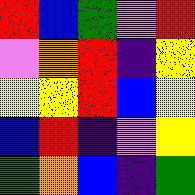[["red", "blue", "green", "violet", "red"], ["violet", "orange", "red", "indigo", "yellow"], ["yellow", "yellow", "red", "blue", "yellow"], ["blue", "red", "indigo", "violet", "yellow"], ["green", "orange", "blue", "indigo", "green"]]